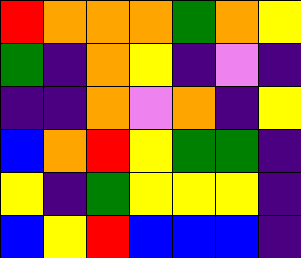[["red", "orange", "orange", "orange", "green", "orange", "yellow"], ["green", "indigo", "orange", "yellow", "indigo", "violet", "indigo"], ["indigo", "indigo", "orange", "violet", "orange", "indigo", "yellow"], ["blue", "orange", "red", "yellow", "green", "green", "indigo"], ["yellow", "indigo", "green", "yellow", "yellow", "yellow", "indigo"], ["blue", "yellow", "red", "blue", "blue", "blue", "indigo"]]